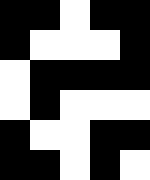[["black", "black", "white", "black", "black"], ["black", "white", "white", "white", "black"], ["white", "black", "black", "black", "black"], ["white", "black", "white", "white", "white"], ["black", "white", "white", "black", "black"], ["black", "black", "white", "black", "white"]]